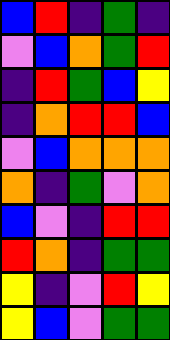[["blue", "red", "indigo", "green", "indigo"], ["violet", "blue", "orange", "green", "red"], ["indigo", "red", "green", "blue", "yellow"], ["indigo", "orange", "red", "red", "blue"], ["violet", "blue", "orange", "orange", "orange"], ["orange", "indigo", "green", "violet", "orange"], ["blue", "violet", "indigo", "red", "red"], ["red", "orange", "indigo", "green", "green"], ["yellow", "indigo", "violet", "red", "yellow"], ["yellow", "blue", "violet", "green", "green"]]